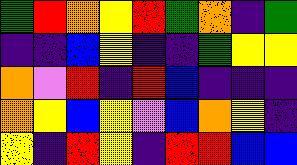[["green", "red", "orange", "yellow", "red", "green", "orange", "indigo", "green"], ["indigo", "indigo", "blue", "yellow", "indigo", "indigo", "green", "yellow", "yellow"], ["orange", "violet", "red", "indigo", "red", "blue", "indigo", "indigo", "indigo"], ["orange", "yellow", "blue", "yellow", "violet", "blue", "orange", "yellow", "indigo"], ["yellow", "indigo", "red", "yellow", "indigo", "red", "red", "blue", "blue"]]